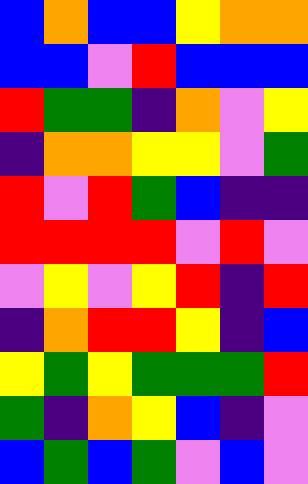[["blue", "orange", "blue", "blue", "yellow", "orange", "orange"], ["blue", "blue", "violet", "red", "blue", "blue", "blue"], ["red", "green", "green", "indigo", "orange", "violet", "yellow"], ["indigo", "orange", "orange", "yellow", "yellow", "violet", "green"], ["red", "violet", "red", "green", "blue", "indigo", "indigo"], ["red", "red", "red", "red", "violet", "red", "violet"], ["violet", "yellow", "violet", "yellow", "red", "indigo", "red"], ["indigo", "orange", "red", "red", "yellow", "indigo", "blue"], ["yellow", "green", "yellow", "green", "green", "green", "red"], ["green", "indigo", "orange", "yellow", "blue", "indigo", "violet"], ["blue", "green", "blue", "green", "violet", "blue", "violet"]]